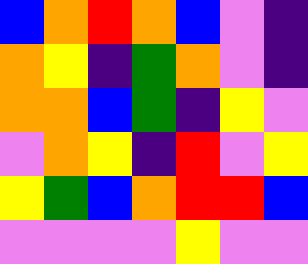[["blue", "orange", "red", "orange", "blue", "violet", "indigo"], ["orange", "yellow", "indigo", "green", "orange", "violet", "indigo"], ["orange", "orange", "blue", "green", "indigo", "yellow", "violet"], ["violet", "orange", "yellow", "indigo", "red", "violet", "yellow"], ["yellow", "green", "blue", "orange", "red", "red", "blue"], ["violet", "violet", "violet", "violet", "yellow", "violet", "violet"]]